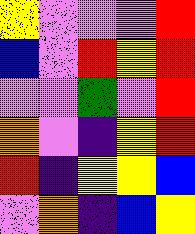[["yellow", "violet", "violet", "violet", "red"], ["blue", "violet", "red", "yellow", "red"], ["violet", "violet", "green", "violet", "red"], ["orange", "violet", "indigo", "yellow", "red"], ["red", "indigo", "yellow", "yellow", "blue"], ["violet", "orange", "indigo", "blue", "yellow"]]